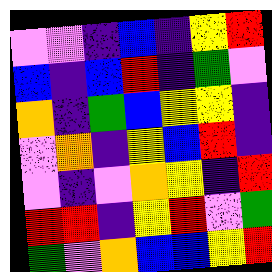[["violet", "violet", "indigo", "blue", "indigo", "yellow", "red"], ["blue", "indigo", "blue", "red", "indigo", "green", "violet"], ["orange", "indigo", "green", "blue", "yellow", "yellow", "indigo"], ["violet", "orange", "indigo", "yellow", "blue", "red", "indigo"], ["violet", "indigo", "violet", "orange", "yellow", "indigo", "red"], ["red", "red", "indigo", "yellow", "red", "violet", "green"], ["green", "violet", "orange", "blue", "blue", "yellow", "red"]]